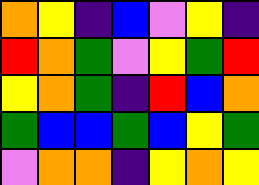[["orange", "yellow", "indigo", "blue", "violet", "yellow", "indigo"], ["red", "orange", "green", "violet", "yellow", "green", "red"], ["yellow", "orange", "green", "indigo", "red", "blue", "orange"], ["green", "blue", "blue", "green", "blue", "yellow", "green"], ["violet", "orange", "orange", "indigo", "yellow", "orange", "yellow"]]